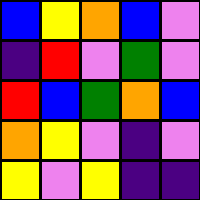[["blue", "yellow", "orange", "blue", "violet"], ["indigo", "red", "violet", "green", "violet"], ["red", "blue", "green", "orange", "blue"], ["orange", "yellow", "violet", "indigo", "violet"], ["yellow", "violet", "yellow", "indigo", "indigo"]]